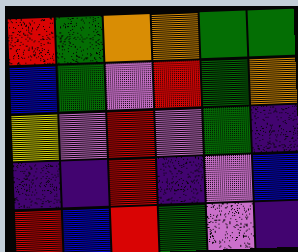[["red", "green", "orange", "orange", "green", "green"], ["blue", "green", "violet", "red", "green", "orange"], ["yellow", "violet", "red", "violet", "green", "indigo"], ["indigo", "indigo", "red", "indigo", "violet", "blue"], ["red", "blue", "red", "green", "violet", "indigo"]]